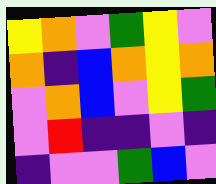[["yellow", "orange", "violet", "green", "yellow", "violet"], ["orange", "indigo", "blue", "orange", "yellow", "orange"], ["violet", "orange", "blue", "violet", "yellow", "green"], ["violet", "red", "indigo", "indigo", "violet", "indigo"], ["indigo", "violet", "violet", "green", "blue", "violet"]]